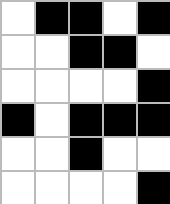[["white", "black", "black", "white", "black"], ["white", "white", "black", "black", "white"], ["white", "white", "white", "white", "black"], ["black", "white", "black", "black", "black"], ["white", "white", "black", "white", "white"], ["white", "white", "white", "white", "black"]]